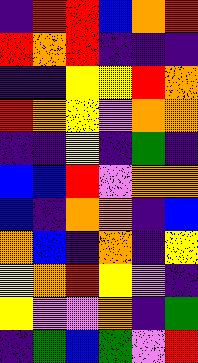[["indigo", "red", "red", "blue", "orange", "red"], ["red", "orange", "red", "indigo", "indigo", "indigo"], ["indigo", "indigo", "yellow", "yellow", "red", "orange"], ["red", "orange", "yellow", "violet", "orange", "orange"], ["indigo", "indigo", "yellow", "indigo", "green", "indigo"], ["blue", "blue", "red", "violet", "orange", "orange"], ["blue", "indigo", "orange", "orange", "indigo", "blue"], ["orange", "blue", "indigo", "orange", "indigo", "yellow"], ["yellow", "orange", "red", "yellow", "violet", "indigo"], ["yellow", "violet", "violet", "orange", "indigo", "green"], ["indigo", "green", "blue", "green", "violet", "red"]]